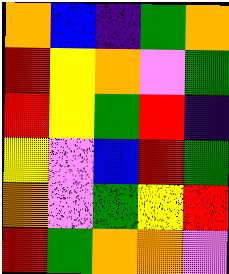[["orange", "blue", "indigo", "green", "orange"], ["red", "yellow", "orange", "violet", "green"], ["red", "yellow", "green", "red", "indigo"], ["yellow", "violet", "blue", "red", "green"], ["orange", "violet", "green", "yellow", "red"], ["red", "green", "orange", "orange", "violet"]]